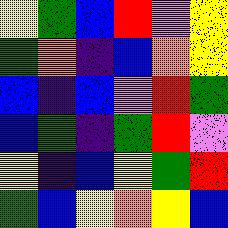[["yellow", "green", "blue", "red", "violet", "yellow"], ["green", "orange", "indigo", "blue", "orange", "yellow"], ["blue", "indigo", "blue", "violet", "red", "green"], ["blue", "green", "indigo", "green", "red", "violet"], ["yellow", "indigo", "blue", "yellow", "green", "red"], ["green", "blue", "yellow", "orange", "yellow", "blue"]]